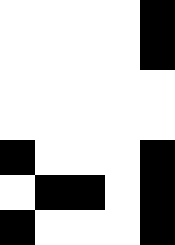[["white", "white", "white", "white", "black"], ["white", "white", "white", "white", "black"], ["white", "white", "white", "white", "white"], ["white", "white", "white", "white", "white"], ["black", "white", "white", "white", "black"], ["white", "black", "black", "white", "black"], ["black", "white", "white", "white", "black"]]